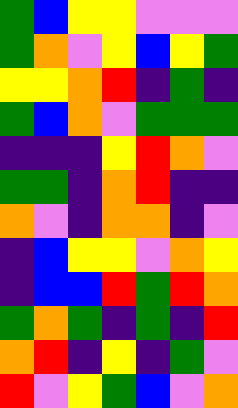[["green", "blue", "yellow", "yellow", "violet", "violet", "violet"], ["green", "orange", "violet", "yellow", "blue", "yellow", "green"], ["yellow", "yellow", "orange", "red", "indigo", "green", "indigo"], ["green", "blue", "orange", "violet", "green", "green", "green"], ["indigo", "indigo", "indigo", "yellow", "red", "orange", "violet"], ["green", "green", "indigo", "orange", "red", "indigo", "indigo"], ["orange", "violet", "indigo", "orange", "orange", "indigo", "violet"], ["indigo", "blue", "yellow", "yellow", "violet", "orange", "yellow"], ["indigo", "blue", "blue", "red", "green", "red", "orange"], ["green", "orange", "green", "indigo", "green", "indigo", "red"], ["orange", "red", "indigo", "yellow", "indigo", "green", "violet"], ["red", "violet", "yellow", "green", "blue", "violet", "orange"]]